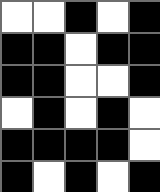[["white", "white", "black", "white", "black"], ["black", "black", "white", "black", "black"], ["black", "black", "white", "white", "black"], ["white", "black", "white", "black", "white"], ["black", "black", "black", "black", "white"], ["black", "white", "black", "white", "black"]]